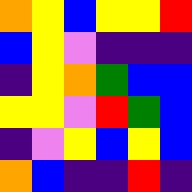[["orange", "yellow", "blue", "yellow", "yellow", "red"], ["blue", "yellow", "violet", "indigo", "indigo", "indigo"], ["indigo", "yellow", "orange", "green", "blue", "blue"], ["yellow", "yellow", "violet", "red", "green", "blue"], ["indigo", "violet", "yellow", "blue", "yellow", "blue"], ["orange", "blue", "indigo", "indigo", "red", "indigo"]]